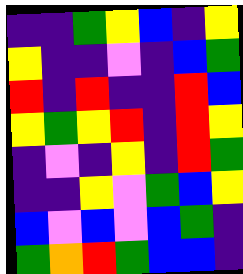[["indigo", "indigo", "green", "yellow", "blue", "indigo", "yellow"], ["yellow", "indigo", "indigo", "violet", "indigo", "blue", "green"], ["red", "indigo", "red", "indigo", "indigo", "red", "blue"], ["yellow", "green", "yellow", "red", "indigo", "red", "yellow"], ["indigo", "violet", "indigo", "yellow", "indigo", "red", "green"], ["indigo", "indigo", "yellow", "violet", "green", "blue", "yellow"], ["blue", "violet", "blue", "violet", "blue", "green", "indigo"], ["green", "orange", "red", "green", "blue", "blue", "indigo"]]